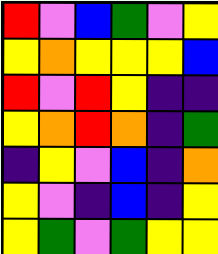[["red", "violet", "blue", "green", "violet", "yellow"], ["yellow", "orange", "yellow", "yellow", "yellow", "blue"], ["red", "violet", "red", "yellow", "indigo", "indigo"], ["yellow", "orange", "red", "orange", "indigo", "green"], ["indigo", "yellow", "violet", "blue", "indigo", "orange"], ["yellow", "violet", "indigo", "blue", "indigo", "yellow"], ["yellow", "green", "violet", "green", "yellow", "yellow"]]